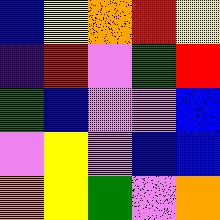[["blue", "yellow", "orange", "red", "yellow"], ["indigo", "red", "violet", "green", "red"], ["green", "blue", "violet", "violet", "blue"], ["violet", "yellow", "violet", "blue", "blue"], ["orange", "yellow", "green", "violet", "orange"]]